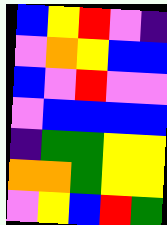[["blue", "yellow", "red", "violet", "indigo"], ["violet", "orange", "yellow", "blue", "blue"], ["blue", "violet", "red", "violet", "violet"], ["violet", "blue", "blue", "blue", "blue"], ["indigo", "green", "green", "yellow", "yellow"], ["orange", "orange", "green", "yellow", "yellow"], ["violet", "yellow", "blue", "red", "green"]]